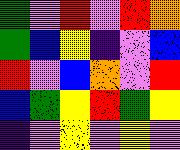[["green", "violet", "red", "violet", "red", "orange"], ["green", "blue", "yellow", "indigo", "violet", "blue"], ["red", "violet", "blue", "orange", "violet", "red"], ["blue", "green", "yellow", "red", "green", "yellow"], ["indigo", "violet", "yellow", "violet", "yellow", "violet"]]